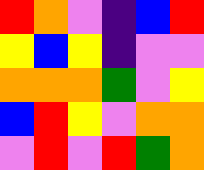[["red", "orange", "violet", "indigo", "blue", "red"], ["yellow", "blue", "yellow", "indigo", "violet", "violet"], ["orange", "orange", "orange", "green", "violet", "yellow"], ["blue", "red", "yellow", "violet", "orange", "orange"], ["violet", "red", "violet", "red", "green", "orange"]]